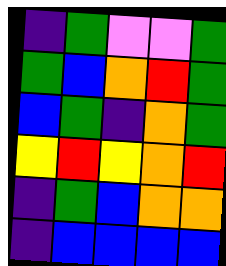[["indigo", "green", "violet", "violet", "green"], ["green", "blue", "orange", "red", "green"], ["blue", "green", "indigo", "orange", "green"], ["yellow", "red", "yellow", "orange", "red"], ["indigo", "green", "blue", "orange", "orange"], ["indigo", "blue", "blue", "blue", "blue"]]